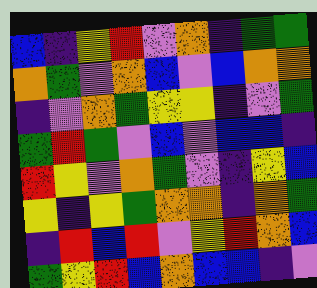[["blue", "indigo", "yellow", "red", "violet", "orange", "indigo", "green", "green"], ["orange", "green", "violet", "orange", "blue", "violet", "blue", "orange", "orange"], ["indigo", "violet", "orange", "green", "yellow", "yellow", "indigo", "violet", "green"], ["green", "red", "green", "violet", "blue", "violet", "blue", "blue", "indigo"], ["red", "yellow", "violet", "orange", "green", "violet", "indigo", "yellow", "blue"], ["yellow", "indigo", "yellow", "green", "orange", "orange", "indigo", "orange", "green"], ["indigo", "red", "blue", "red", "violet", "yellow", "red", "orange", "blue"], ["green", "yellow", "red", "blue", "orange", "blue", "blue", "indigo", "violet"]]